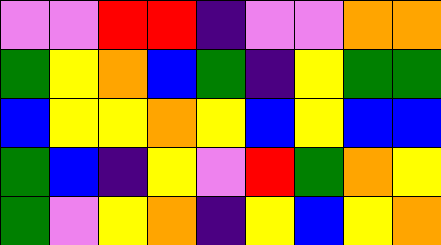[["violet", "violet", "red", "red", "indigo", "violet", "violet", "orange", "orange"], ["green", "yellow", "orange", "blue", "green", "indigo", "yellow", "green", "green"], ["blue", "yellow", "yellow", "orange", "yellow", "blue", "yellow", "blue", "blue"], ["green", "blue", "indigo", "yellow", "violet", "red", "green", "orange", "yellow"], ["green", "violet", "yellow", "orange", "indigo", "yellow", "blue", "yellow", "orange"]]